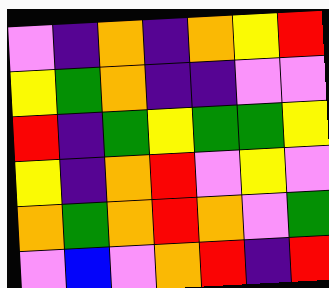[["violet", "indigo", "orange", "indigo", "orange", "yellow", "red"], ["yellow", "green", "orange", "indigo", "indigo", "violet", "violet"], ["red", "indigo", "green", "yellow", "green", "green", "yellow"], ["yellow", "indigo", "orange", "red", "violet", "yellow", "violet"], ["orange", "green", "orange", "red", "orange", "violet", "green"], ["violet", "blue", "violet", "orange", "red", "indigo", "red"]]